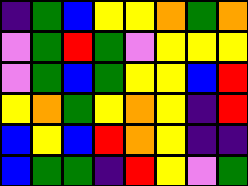[["indigo", "green", "blue", "yellow", "yellow", "orange", "green", "orange"], ["violet", "green", "red", "green", "violet", "yellow", "yellow", "yellow"], ["violet", "green", "blue", "green", "yellow", "yellow", "blue", "red"], ["yellow", "orange", "green", "yellow", "orange", "yellow", "indigo", "red"], ["blue", "yellow", "blue", "red", "orange", "yellow", "indigo", "indigo"], ["blue", "green", "green", "indigo", "red", "yellow", "violet", "green"]]